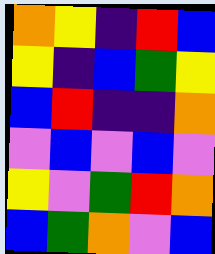[["orange", "yellow", "indigo", "red", "blue"], ["yellow", "indigo", "blue", "green", "yellow"], ["blue", "red", "indigo", "indigo", "orange"], ["violet", "blue", "violet", "blue", "violet"], ["yellow", "violet", "green", "red", "orange"], ["blue", "green", "orange", "violet", "blue"]]